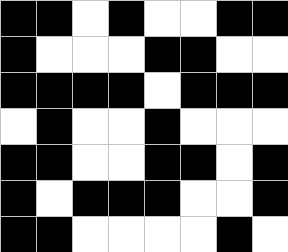[["black", "black", "white", "black", "white", "white", "black", "black"], ["black", "white", "white", "white", "black", "black", "white", "white"], ["black", "black", "black", "black", "white", "black", "black", "black"], ["white", "black", "white", "white", "black", "white", "white", "white"], ["black", "black", "white", "white", "black", "black", "white", "black"], ["black", "white", "black", "black", "black", "white", "white", "black"], ["black", "black", "white", "white", "white", "white", "black", "white"]]